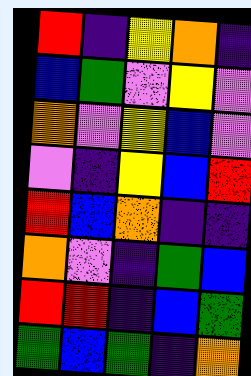[["red", "indigo", "yellow", "orange", "indigo"], ["blue", "green", "violet", "yellow", "violet"], ["orange", "violet", "yellow", "blue", "violet"], ["violet", "indigo", "yellow", "blue", "red"], ["red", "blue", "orange", "indigo", "indigo"], ["orange", "violet", "indigo", "green", "blue"], ["red", "red", "indigo", "blue", "green"], ["green", "blue", "green", "indigo", "orange"]]